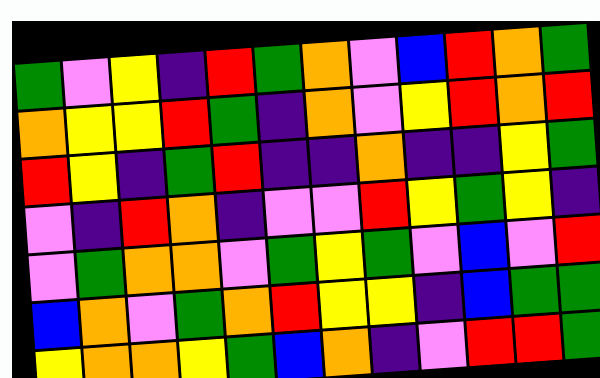[["green", "violet", "yellow", "indigo", "red", "green", "orange", "violet", "blue", "red", "orange", "green"], ["orange", "yellow", "yellow", "red", "green", "indigo", "orange", "violet", "yellow", "red", "orange", "red"], ["red", "yellow", "indigo", "green", "red", "indigo", "indigo", "orange", "indigo", "indigo", "yellow", "green"], ["violet", "indigo", "red", "orange", "indigo", "violet", "violet", "red", "yellow", "green", "yellow", "indigo"], ["violet", "green", "orange", "orange", "violet", "green", "yellow", "green", "violet", "blue", "violet", "red"], ["blue", "orange", "violet", "green", "orange", "red", "yellow", "yellow", "indigo", "blue", "green", "green"], ["yellow", "orange", "orange", "yellow", "green", "blue", "orange", "indigo", "violet", "red", "red", "green"]]